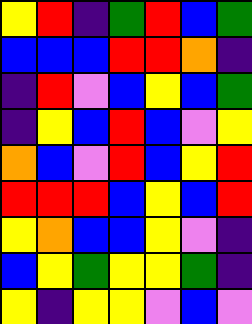[["yellow", "red", "indigo", "green", "red", "blue", "green"], ["blue", "blue", "blue", "red", "red", "orange", "indigo"], ["indigo", "red", "violet", "blue", "yellow", "blue", "green"], ["indigo", "yellow", "blue", "red", "blue", "violet", "yellow"], ["orange", "blue", "violet", "red", "blue", "yellow", "red"], ["red", "red", "red", "blue", "yellow", "blue", "red"], ["yellow", "orange", "blue", "blue", "yellow", "violet", "indigo"], ["blue", "yellow", "green", "yellow", "yellow", "green", "indigo"], ["yellow", "indigo", "yellow", "yellow", "violet", "blue", "violet"]]